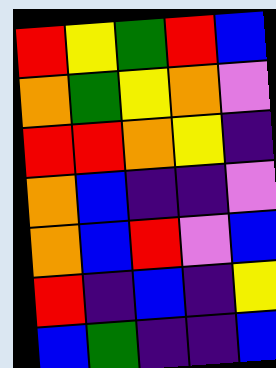[["red", "yellow", "green", "red", "blue"], ["orange", "green", "yellow", "orange", "violet"], ["red", "red", "orange", "yellow", "indigo"], ["orange", "blue", "indigo", "indigo", "violet"], ["orange", "blue", "red", "violet", "blue"], ["red", "indigo", "blue", "indigo", "yellow"], ["blue", "green", "indigo", "indigo", "blue"]]